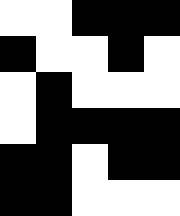[["white", "white", "black", "black", "black"], ["black", "white", "white", "black", "white"], ["white", "black", "white", "white", "white"], ["white", "black", "black", "black", "black"], ["black", "black", "white", "black", "black"], ["black", "black", "white", "white", "white"]]